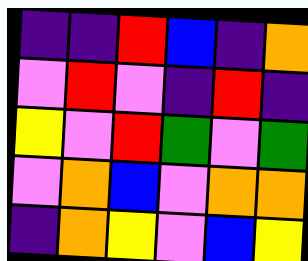[["indigo", "indigo", "red", "blue", "indigo", "orange"], ["violet", "red", "violet", "indigo", "red", "indigo"], ["yellow", "violet", "red", "green", "violet", "green"], ["violet", "orange", "blue", "violet", "orange", "orange"], ["indigo", "orange", "yellow", "violet", "blue", "yellow"]]